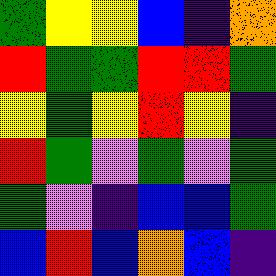[["green", "yellow", "yellow", "blue", "indigo", "orange"], ["red", "green", "green", "red", "red", "green"], ["yellow", "green", "yellow", "red", "yellow", "indigo"], ["red", "green", "violet", "green", "violet", "green"], ["green", "violet", "indigo", "blue", "blue", "green"], ["blue", "red", "blue", "orange", "blue", "indigo"]]